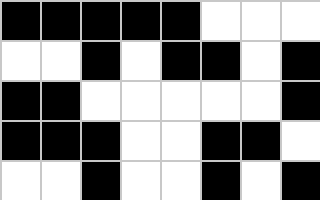[["black", "black", "black", "black", "black", "white", "white", "white"], ["white", "white", "black", "white", "black", "black", "white", "black"], ["black", "black", "white", "white", "white", "white", "white", "black"], ["black", "black", "black", "white", "white", "black", "black", "white"], ["white", "white", "black", "white", "white", "black", "white", "black"]]